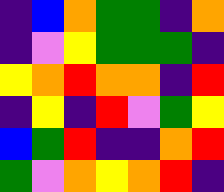[["indigo", "blue", "orange", "green", "green", "indigo", "orange"], ["indigo", "violet", "yellow", "green", "green", "green", "indigo"], ["yellow", "orange", "red", "orange", "orange", "indigo", "red"], ["indigo", "yellow", "indigo", "red", "violet", "green", "yellow"], ["blue", "green", "red", "indigo", "indigo", "orange", "red"], ["green", "violet", "orange", "yellow", "orange", "red", "indigo"]]